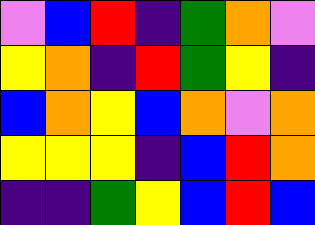[["violet", "blue", "red", "indigo", "green", "orange", "violet"], ["yellow", "orange", "indigo", "red", "green", "yellow", "indigo"], ["blue", "orange", "yellow", "blue", "orange", "violet", "orange"], ["yellow", "yellow", "yellow", "indigo", "blue", "red", "orange"], ["indigo", "indigo", "green", "yellow", "blue", "red", "blue"]]